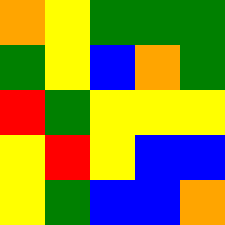[["orange", "yellow", "green", "green", "green"], ["green", "yellow", "blue", "orange", "green"], ["red", "green", "yellow", "yellow", "yellow"], ["yellow", "red", "yellow", "blue", "blue"], ["yellow", "green", "blue", "blue", "orange"]]